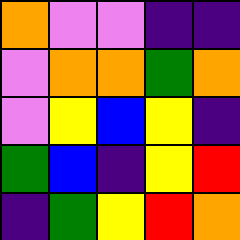[["orange", "violet", "violet", "indigo", "indigo"], ["violet", "orange", "orange", "green", "orange"], ["violet", "yellow", "blue", "yellow", "indigo"], ["green", "blue", "indigo", "yellow", "red"], ["indigo", "green", "yellow", "red", "orange"]]